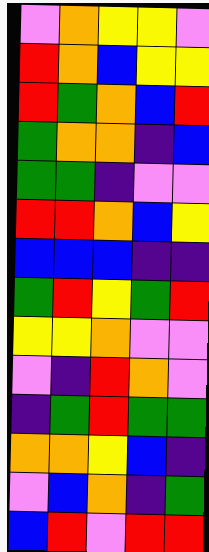[["violet", "orange", "yellow", "yellow", "violet"], ["red", "orange", "blue", "yellow", "yellow"], ["red", "green", "orange", "blue", "red"], ["green", "orange", "orange", "indigo", "blue"], ["green", "green", "indigo", "violet", "violet"], ["red", "red", "orange", "blue", "yellow"], ["blue", "blue", "blue", "indigo", "indigo"], ["green", "red", "yellow", "green", "red"], ["yellow", "yellow", "orange", "violet", "violet"], ["violet", "indigo", "red", "orange", "violet"], ["indigo", "green", "red", "green", "green"], ["orange", "orange", "yellow", "blue", "indigo"], ["violet", "blue", "orange", "indigo", "green"], ["blue", "red", "violet", "red", "red"]]